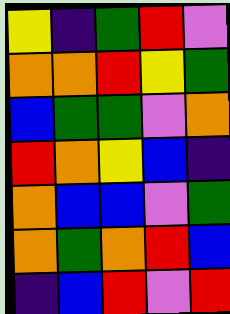[["yellow", "indigo", "green", "red", "violet"], ["orange", "orange", "red", "yellow", "green"], ["blue", "green", "green", "violet", "orange"], ["red", "orange", "yellow", "blue", "indigo"], ["orange", "blue", "blue", "violet", "green"], ["orange", "green", "orange", "red", "blue"], ["indigo", "blue", "red", "violet", "red"]]